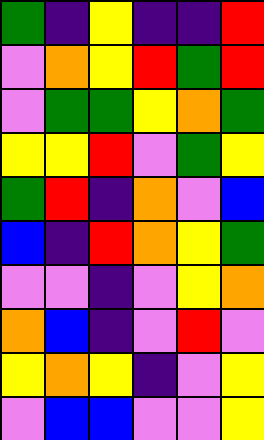[["green", "indigo", "yellow", "indigo", "indigo", "red"], ["violet", "orange", "yellow", "red", "green", "red"], ["violet", "green", "green", "yellow", "orange", "green"], ["yellow", "yellow", "red", "violet", "green", "yellow"], ["green", "red", "indigo", "orange", "violet", "blue"], ["blue", "indigo", "red", "orange", "yellow", "green"], ["violet", "violet", "indigo", "violet", "yellow", "orange"], ["orange", "blue", "indigo", "violet", "red", "violet"], ["yellow", "orange", "yellow", "indigo", "violet", "yellow"], ["violet", "blue", "blue", "violet", "violet", "yellow"]]